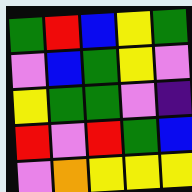[["green", "red", "blue", "yellow", "green"], ["violet", "blue", "green", "yellow", "violet"], ["yellow", "green", "green", "violet", "indigo"], ["red", "violet", "red", "green", "blue"], ["violet", "orange", "yellow", "yellow", "yellow"]]